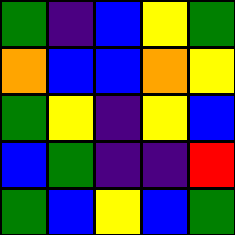[["green", "indigo", "blue", "yellow", "green"], ["orange", "blue", "blue", "orange", "yellow"], ["green", "yellow", "indigo", "yellow", "blue"], ["blue", "green", "indigo", "indigo", "red"], ["green", "blue", "yellow", "blue", "green"]]